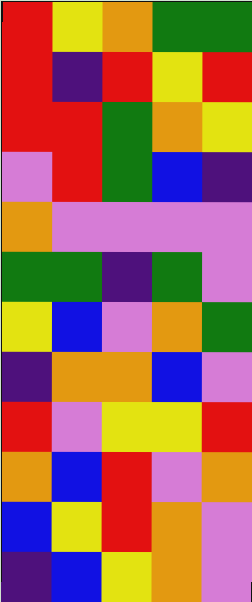[["red", "yellow", "orange", "green", "green"], ["red", "indigo", "red", "yellow", "red"], ["red", "red", "green", "orange", "yellow"], ["violet", "red", "green", "blue", "indigo"], ["orange", "violet", "violet", "violet", "violet"], ["green", "green", "indigo", "green", "violet"], ["yellow", "blue", "violet", "orange", "green"], ["indigo", "orange", "orange", "blue", "violet"], ["red", "violet", "yellow", "yellow", "red"], ["orange", "blue", "red", "violet", "orange"], ["blue", "yellow", "red", "orange", "violet"], ["indigo", "blue", "yellow", "orange", "violet"]]